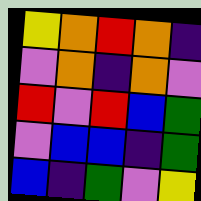[["yellow", "orange", "red", "orange", "indigo"], ["violet", "orange", "indigo", "orange", "violet"], ["red", "violet", "red", "blue", "green"], ["violet", "blue", "blue", "indigo", "green"], ["blue", "indigo", "green", "violet", "yellow"]]